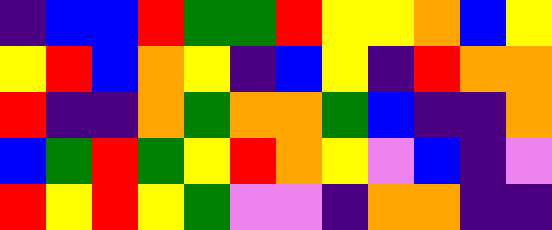[["indigo", "blue", "blue", "red", "green", "green", "red", "yellow", "yellow", "orange", "blue", "yellow"], ["yellow", "red", "blue", "orange", "yellow", "indigo", "blue", "yellow", "indigo", "red", "orange", "orange"], ["red", "indigo", "indigo", "orange", "green", "orange", "orange", "green", "blue", "indigo", "indigo", "orange"], ["blue", "green", "red", "green", "yellow", "red", "orange", "yellow", "violet", "blue", "indigo", "violet"], ["red", "yellow", "red", "yellow", "green", "violet", "violet", "indigo", "orange", "orange", "indigo", "indigo"]]